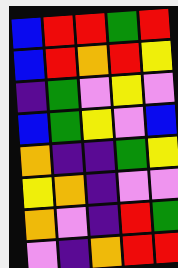[["blue", "red", "red", "green", "red"], ["blue", "red", "orange", "red", "yellow"], ["indigo", "green", "violet", "yellow", "violet"], ["blue", "green", "yellow", "violet", "blue"], ["orange", "indigo", "indigo", "green", "yellow"], ["yellow", "orange", "indigo", "violet", "violet"], ["orange", "violet", "indigo", "red", "green"], ["violet", "indigo", "orange", "red", "red"]]